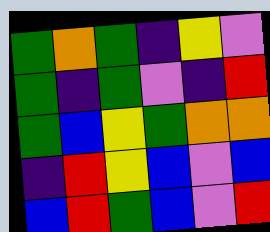[["green", "orange", "green", "indigo", "yellow", "violet"], ["green", "indigo", "green", "violet", "indigo", "red"], ["green", "blue", "yellow", "green", "orange", "orange"], ["indigo", "red", "yellow", "blue", "violet", "blue"], ["blue", "red", "green", "blue", "violet", "red"]]